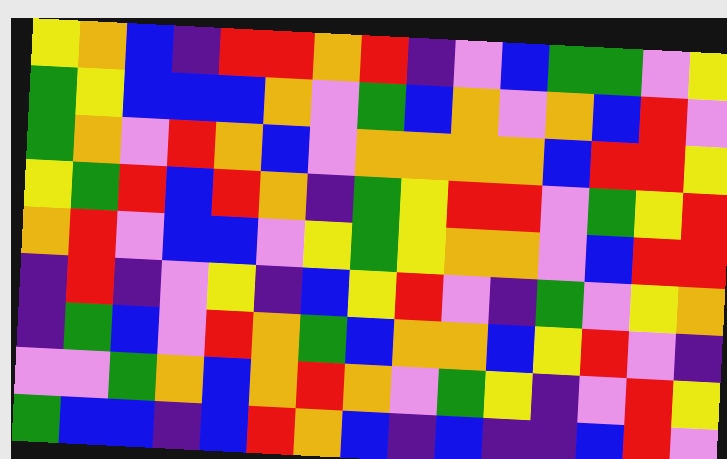[["yellow", "orange", "blue", "indigo", "red", "red", "orange", "red", "indigo", "violet", "blue", "green", "green", "violet", "yellow"], ["green", "yellow", "blue", "blue", "blue", "orange", "violet", "green", "blue", "orange", "violet", "orange", "blue", "red", "violet"], ["green", "orange", "violet", "red", "orange", "blue", "violet", "orange", "orange", "orange", "orange", "blue", "red", "red", "yellow"], ["yellow", "green", "red", "blue", "red", "orange", "indigo", "green", "yellow", "red", "red", "violet", "green", "yellow", "red"], ["orange", "red", "violet", "blue", "blue", "violet", "yellow", "green", "yellow", "orange", "orange", "violet", "blue", "red", "red"], ["indigo", "red", "indigo", "violet", "yellow", "indigo", "blue", "yellow", "red", "violet", "indigo", "green", "violet", "yellow", "orange"], ["indigo", "green", "blue", "violet", "red", "orange", "green", "blue", "orange", "orange", "blue", "yellow", "red", "violet", "indigo"], ["violet", "violet", "green", "orange", "blue", "orange", "red", "orange", "violet", "green", "yellow", "indigo", "violet", "red", "yellow"], ["green", "blue", "blue", "indigo", "blue", "red", "orange", "blue", "indigo", "blue", "indigo", "indigo", "blue", "red", "violet"]]